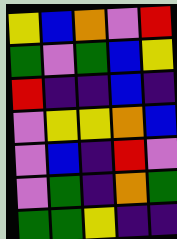[["yellow", "blue", "orange", "violet", "red"], ["green", "violet", "green", "blue", "yellow"], ["red", "indigo", "indigo", "blue", "indigo"], ["violet", "yellow", "yellow", "orange", "blue"], ["violet", "blue", "indigo", "red", "violet"], ["violet", "green", "indigo", "orange", "green"], ["green", "green", "yellow", "indigo", "indigo"]]